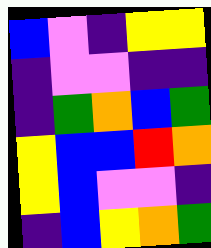[["blue", "violet", "indigo", "yellow", "yellow"], ["indigo", "violet", "violet", "indigo", "indigo"], ["indigo", "green", "orange", "blue", "green"], ["yellow", "blue", "blue", "red", "orange"], ["yellow", "blue", "violet", "violet", "indigo"], ["indigo", "blue", "yellow", "orange", "green"]]